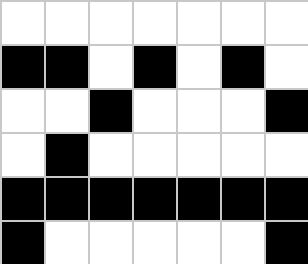[["white", "white", "white", "white", "white", "white", "white"], ["black", "black", "white", "black", "white", "black", "white"], ["white", "white", "black", "white", "white", "white", "black"], ["white", "black", "white", "white", "white", "white", "white"], ["black", "black", "black", "black", "black", "black", "black"], ["black", "white", "white", "white", "white", "white", "black"]]